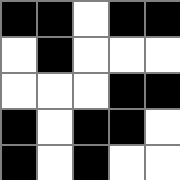[["black", "black", "white", "black", "black"], ["white", "black", "white", "white", "white"], ["white", "white", "white", "black", "black"], ["black", "white", "black", "black", "white"], ["black", "white", "black", "white", "white"]]